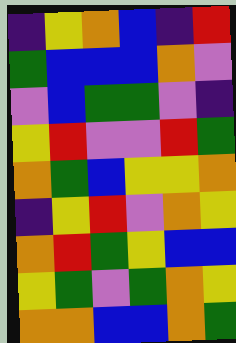[["indigo", "yellow", "orange", "blue", "indigo", "red"], ["green", "blue", "blue", "blue", "orange", "violet"], ["violet", "blue", "green", "green", "violet", "indigo"], ["yellow", "red", "violet", "violet", "red", "green"], ["orange", "green", "blue", "yellow", "yellow", "orange"], ["indigo", "yellow", "red", "violet", "orange", "yellow"], ["orange", "red", "green", "yellow", "blue", "blue"], ["yellow", "green", "violet", "green", "orange", "yellow"], ["orange", "orange", "blue", "blue", "orange", "green"]]